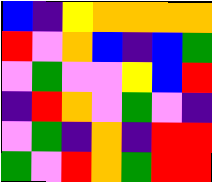[["blue", "indigo", "yellow", "orange", "orange", "orange", "orange"], ["red", "violet", "orange", "blue", "indigo", "blue", "green"], ["violet", "green", "violet", "violet", "yellow", "blue", "red"], ["indigo", "red", "orange", "violet", "green", "violet", "indigo"], ["violet", "green", "indigo", "orange", "indigo", "red", "red"], ["green", "violet", "red", "orange", "green", "red", "red"]]